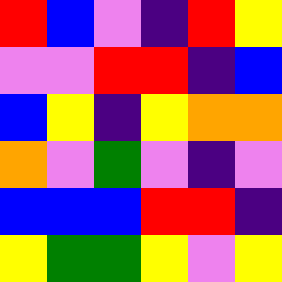[["red", "blue", "violet", "indigo", "red", "yellow"], ["violet", "violet", "red", "red", "indigo", "blue"], ["blue", "yellow", "indigo", "yellow", "orange", "orange"], ["orange", "violet", "green", "violet", "indigo", "violet"], ["blue", "blue", "blue", "red", "red", "indigo"], ["yellow", "green", "green", "yellow", "violet", "yellow"]]